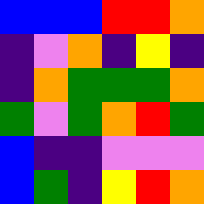[["blue", "blue", "blue", "red", "red", "orange"], ["indigo", "violet", "orange", "indigo", "yellow", "indigo"], ["indigo", "orange", "green", "green", "green", "orange"], ["green", "violet", "green", "orange", "red", "green"], ["blue", "indigo", "indigo", "violet", "violet", "violet"], ["blue", "green", "indigo", "yellow", "red", "orange"]]